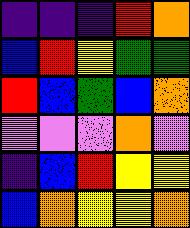[["indigo", "indigo", "indigo", "red", "orange"], ["blue", "red", "yellow", "green", "green"], ["red", "blue", "green", "blue", "orange"], ["violet", "violet", "violet", "orange", "violet"], ["indigo", "blue", "red", "yellow", "yellow"], ["blue", "orange", "yellow", "yellow", "orange"]]